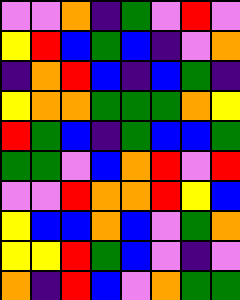[["violet", "violet", "orange", "indigo", "green", "violet", "red", "violet"], ["yellow", "red", "blue", "green", "blue", "indigo", "violet", "orange"], ["indigo", "orange", "red", "blue", "indigo", "blue", "green", "indigo"], ["yellow", "orange", "orange", "green", "green", "green", "orange", "yellow"], ["red", "green", "blue", "indigo", "green", "blue", "blue", "green"], ["green", "green", "violet", "blue", "orange", "red", "violet", "red"], ["violet", "violet", "red", "orange", "orange", "red", "yellow", "blue"], ["yellow", "blue", "blue", "orange", "blue", "violet", "green", "orange"], ["yellow", "yellow", "red", "green", "blue", "violet", "indigo", "violet"], ["orange", "indigo", "red", "blue", "violet", "orange", "green", "green"]]